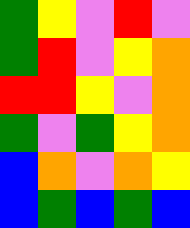[["green", "yellow", "violet", "red", "violet"], ["green", "red", "violet", "yellow", "orange"], ["red", "red", "yellow", "violet", "orange"], ["green", "violet", "green", "yellow", "orange"], ["blue", "orange", "violet", "orange", "yellow"], ["blue", "green", "blue", "green", "blue"]]